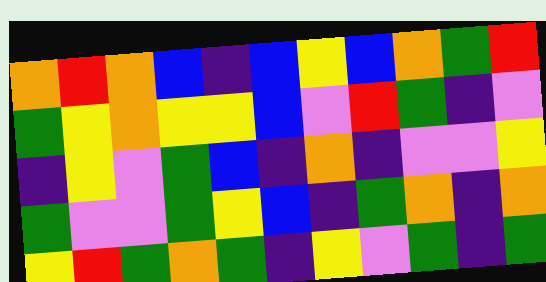[["orange", "red", "orange", "blue", "indigo", "blue", "yellow", "blue", "orange", "green", "red"], ["green", "yellow", "orange", "yellow", "yellow", "blue", "violet", "red", "green", "indigo", "violet"], ["indigo", "yellow", "violet", "green", "blue", "indigo", "orange", "indigo", "violet", "violet", "yellow"], ["green", "violet", "violet", "green", "yellow", "blue", "indigo", "green", "orange", "indigo", "orange"], ["yellow", "red", "green", "orange", "green", "indigo", "yellow", "violet", "green", "indigo", "green"]]